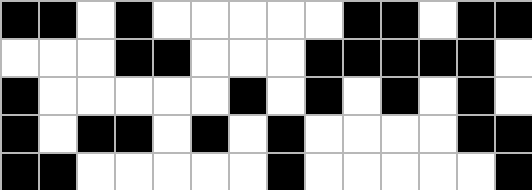[["black", "black", "white", "black", "white", "white", "white", "white", "white", "black", "black", "white", "black", "black"], ["white", "white", "white", "black", "black", "white", "white", "white", "black", "black", "black", "black", "black", "white"], ["black", "white", "white", "white", "white", "white", "black", "white", "black", "white", "black", "white", "black", "white"], ["black", "white", "black", "black", "white", "black", "white", "black", "white", "white", "white", "white", "black", "black"], ["black", "black", "white", "white", "white", "white", "white", "black", "white", "white", "white", "white", "white", "black"]]